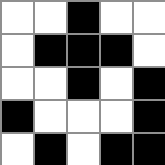[["white", "white", "black", "white", "white"], ["white", "black", "black", "black", "white"], ["white", "white", "black", "white", "black"], ["black", "white", "white", "white", "black"], ["white", "black", "white", "black", "black"]]